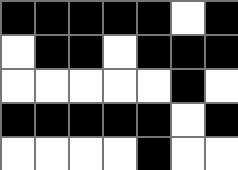[["black", "black", "black", "black", "black", "white", "black"], ["white", "black", "black", "white", "black", "black", "black"], ["white", "white", "white", "white", "white", "black", "white"], ["black", "black", "black", "black", "black", "white", "black"], ["white", "white", "white", "white", "black", "white", "white"]]